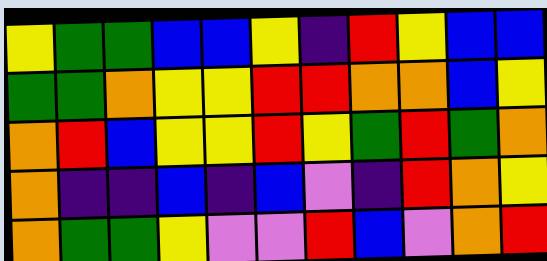[["yellow", "green", "green", "blue", "blue", "yellow", "indigo", "red", "yellow", "blue", "blue"], ["green", "green", "orange", "yellow", "yellow", "red", "red", "orange", "orange", "blue", "yellow"], ["orange", "red", "blue", "yellow", "yellow", "red", "yellow", "green", "red", "green", "orange"], ["orange", "indigo", "indigo", "blue", "indigo", "blue", "violet", "indigo", "red", "orange", "yellow"], ["orange", "green", "green", "yellow", "violet", "violet", "red", "blue", "violet", "orange", "red"]]